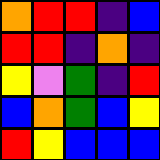[["orange", "red", "red", "indigo", "blue"], ["red", "red", "indigo", "orange", "indigo"], ["yellow", "violet", "green", "indigo", "red"], ["blue", "orange", "green", "blue", "yellow"], ["red", "yellow", "blue", "blue", "blue"]]